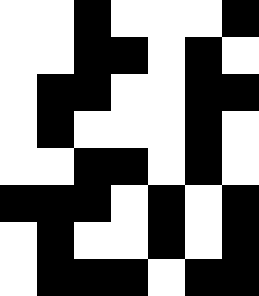[["white", "white", "black", "white", "white", "white", "black"], ["white", "white", "black", "black", "white", "black", "white"], ["white", "black", "black", "white", "white", "black", "black"], ["white", "black", "white", "white", "white", "black", "white"], ["white", "white", "black", "black", "white", "black", "white"], ["black", "black", "black", "white", "black", "white", "black"], ["white", "black", "white", "white", "black", "white", "black"], ["white", "black", "black", "black", "white", "black", "black"]]